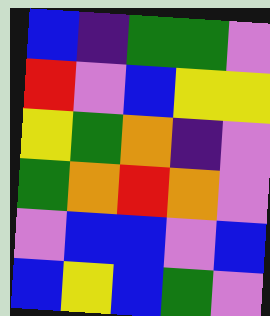[["blue", "indigo", "green", "green", "violet"], ["red", "violet", "blue", "yellow", "yellow"], ["yellow", "green", "orange", "indigo", "violet"], ["green", "orange", "red", "orange", "violet"], ["violet", "blue", "blue", "violet", "blue"], ["blue", "yellow", "blue", "green", "violet"]]